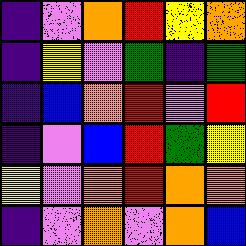[["indigo", "violet", "orange", "red", "yellow", "orange"], ["indigo", "yellow", "violet", "green", "indigo", "green"], ["indigo", "blue", "orange", "red", "violet", "red"], ["indigo", "violet", "blue", "red", "green", "yellow"], ["yellow", "violet", "orange", "red", "orange", "orange"], ["indigo", "violet", "orange", "violet", "orange", "blue"]]